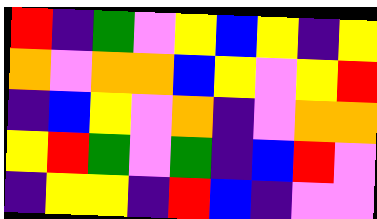[["red", "indigo", "green", "violet", "yellow", "blue", "yellow", "indigo", "yellow"], ["orange", "violet", "orange", "orange", "blue", "yellow", "violet", "yellow", "red"], ["indigo", "blue", "yellow", "violet", "orange", "indigo", "violet", "orange", "orange"], ["yellow", "red", "green", "violet", "green", "indigo", "blue", "red", "violet"], ["indigo", "yellow", "yellow", "indigo", "red", "blue", "indigo", "violet", "violet"]]